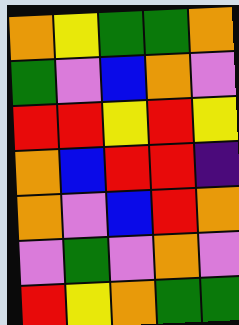[["orange", "yellow", "green", "green", "orange"], ["green", "violet", "blue", "orange", "violet"], ["red", "red", "yellow", "red", "yellow"], ["orange", "blue", "red", "red", "indigo"], ["orange", "violet", "blue", "red", "orange"], ["violet", "green", "violet", "orange", "violet"], ["red", "yellow", "orange", "green", "green"]]